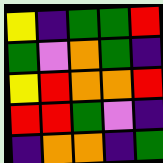[["yellow", "indigo", "green", "green", "red"], ["green", "violet", "orange", "green", "indigo"], ["yellow", "red", "orange", "orange", "red"], ["red", "red", "green", "violet", "indigo"], ["indigo", "orange", "orange", "indigo", "green"]]